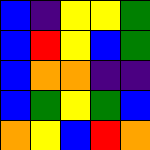[["blue", "indigo", "yellow", "yellow", "green"], ["blue", "red", "yellow", "blue", "green"], ["blue", "orange", "orange", "indigo", "indigo"], ["blue", "green", "yellow", "green", "blue"], ["orange", "yellow", "blue", "red", "orange"]]